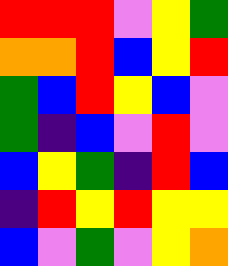[["red", "red", "red", "violet", "yellow", "green"], ["orange", "orange", "red", "blue", "yellow", "red"], ["green", "blue", "red", "yellow", "blue", "violet"], ["green", "indigo", "blue", "violet", "red", "violet"], ["blue", "yellow", "green", "indigo", "red", "blue"], ["indigo", "red", "yellow", "red", "yellow", "yellow"], ["blue", "violet", "green", "violet", "yellow", "orange"]]